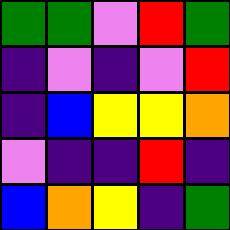[["green", "green", "violet", "red", "green"], ["indigo", "violet", "indigo", "violet", "red"], ["indigo", "blue", "yellow", "yellow", "orange"], ["violet", "indigo", "indigo", "red", "indigo"], ["blue", "orange", "yellow", "indigo", "green"]]